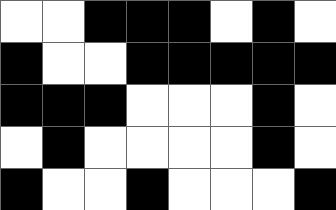[["white", "white", "black", "black", "black", "white", "black", "white"], ["black", "white", "white", "black", "black", "black", "black", "black"], ["black", "black", "black", "white", "white", "white", "black", "white"], ["white", "black", "white", "white", "white", "white", "black", "white"], ["black", "white", "white", "black", "white", "white", "white", "black"]]